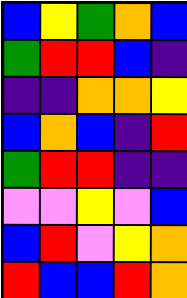[["blue", "yellow", "green", "orange", "blue"], ["green", "red", "red", "blue", "indigo"], ["indigo", "indigo", "orange", "orange", "yellow"], ["blue", "orange", "blue", "indigo", "red"], ["green", "red", "red", "indigo", "indigo"], ["violet", "violet", "yellow", "violet", "blue"], ["blue", "red", "violet", "yellow", "orange"], ["red", "blue", "blue", "red", "orange"]]